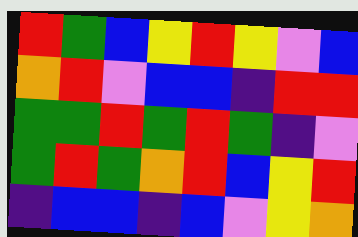[["red", "green", "blue", "yellow", "red", "yellow", "violet", "blue"], ["orange", "red", "violet", "blue", "blue", "indigo", "red", "red"], ["green", "green", "red", "green", "red", "green", "indigo", "violet"], ["green", "red", "green", "orange", "red", "blue", "yellow", "red"], ["indigo", "blue", "blue", "indigo", "blue", "violet", "yellow", "orange"]]